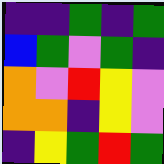[["indigo", "indigo", "green", "indigo", "green"], ["blue", "green", "violet", "green", "indigo"], ["orange", "violet", "red", "yellow", "violet"], ["orange", "orange", "indigo", "yellow", "violet"], ["indigo", "yellow", "green", "red", "green"]]